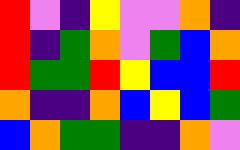[["red", "violet", "indigo", "yellow", "violet", "violet", "orange", "indigo"], ["red", "indigo", "green", "orange", "violet", "green", "blue", "orange"], ["red", "green", "green", "red", "yellow", "blue", "blue", "red"], ["orange", "indigo", "indigo", "orange", "blue", "yellow", "blue", "green"], ["blue", "orange", "green", "green", "indigo", "indigo", "orange", "violet"]]